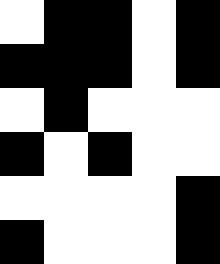[["white", "black", "black", "white", "black"], ["black", "black", "black", "white", "black"], ["white", "black", "white", "white", "white"], ["black", "white", "black", "white", "white"], ["white", "white", "white", "white", "black"], ["black", "white", "white", "white", "black"]]